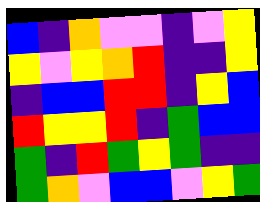[["blue", "indigo", "orange", "violet", "violet", "indigo", "violet", "yellow"], ["yellow", "violet", "yellow", "orange", "red", "indigo", "indigo", "yellow"], ["indigo", "blue", "blue", "red", "red", "indigo", "yellow", "blue"], ["red", "yellow", "yellow", "red", "indigo", "green", "blue", "blue"], ["green", "indigo", "red", "green", "yellow", "green", "indigo", "indigo"], ["green", "orange", "violet", "blue", "blue", "violet", "yellow", "green"]]